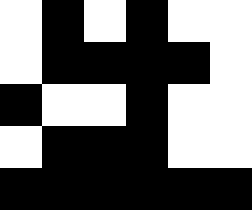[["white", "black", "white", "black", "white", "white"], ["white", "black", "black", "black", "black", "white"], ["black", "white", "white", "black", "white", "white"], ["white", "black", "black", "black", "white", "white"], ["black", "black", "black", "black", "black", "black"]]